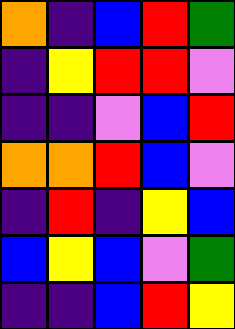[["orange", "indigo", "blue", "red", "green"], ["indigo", "yellow", "red", "red", "violet"], ["indigo", "indigo", "violet", "blue", "red"], ["orange", "orange", "red", "blue", "violet"], ["indigo", "red", "indigo", "yellow", "blue"], ["blue", "yellow", "blue", "violet", "green"], ["indigo", "indigo", "blue", "red", "yellow"]]